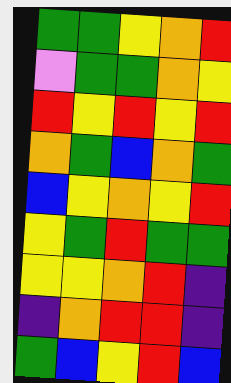[["green", "green", "yellow", "orange", "red"], ["violet", "green", "green", "orange", "yellow"], ["red", "yellow", "red", "yellow", "red"], ["orange", "green", "blue", "orange", "green"], ["blue", "yellow", "orange", "yellow", "red"], ["yellow", "green", "red", "green", "green"], ["yellow", "yellow", "orange", "red", "indigo"], ["indigo", "orange", "red", "red", "indigo"], ["green", "blue", "yellow", "red", "blue"]]